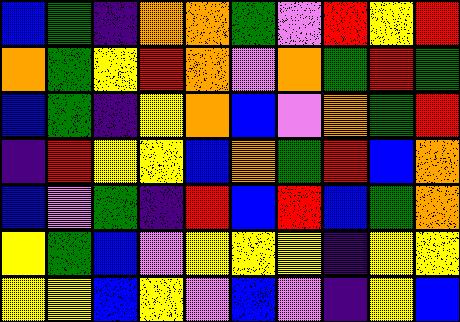[["blue", "green", "indigo", "orange", "orange", "green", "violet", "red", "yellow", "red"], ["orange", "green", "yellow", "red", "orange", "violet", "orange", "green", "red", "green"], ["blue", "green", "indigo", "yellow", "orange", "blue", "violet", "orange", "green", "red"], ["indigo", "red", "yellow", "yellow", "blue", "orange", "green", "red", "blue", "orange"], ["blue", "violet", "green", "indigo", "red", "blue", "red", "blue", "green", "orange"], ["yellow", "green", "blue", "violet", "yellow", "yellow", "yellow", "indigo", "yellow", "yellow"], ["yellow", "yellow", "blue", "yellow", "violet", "blue", "violet", "indigo", "yellow", "blue"]]